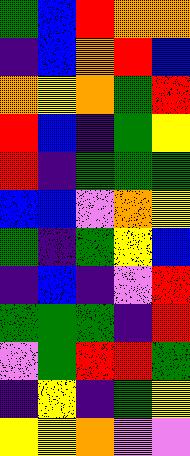[["green", "blue", "red", "orange", "orange"], ["indigo", "blue", "orange", "red", "blue"], ["orange", "yellow", "orange", "green", "red"], ["red", "blue", "indigo", "green", "yellow"], ["red", "indigo", "green", "green", "green"], ["blue", "blue", "violet", "orange", "yellow"], ["green", "indigo", "green", "yellow", "blue"], ["indigo", "blue", "indigo", "violet", "red"], ["green", "green", "green", "indigo", "red"], ["violet", "green", "red", "red", "green"], ["indigo", "yellow", "indigo", "green", "yellow"], ["yellow", "yellow", "orange", "violet", "violet"]]